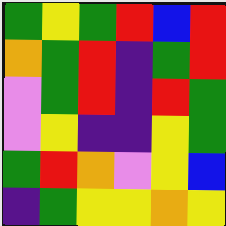[["green", "yellow", "green", "red", "blue", "red"], ["orange", "green", "red", "indigo", "green", "red"], ["violet", "green", "red", "indigo", "red", "green"], ["violet", "yellow", "indigo", "indigo", "yellow", "green"], ["green", "red", "orange", "violet", "yellow", "blue"], ["indigo", "green", "yellow", "yellow", "orange", "yellow"]]